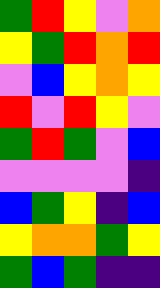[["green", "red", "yellow", "violet", "orange"], ["yellow", "green", "red", "orange", "red"], ["violet", "blue", "yellow", "orange", "yellow"], ["red", "violet", "red", "yellow", "violet"], ["green", "red", "green", "violet", "blue"], ["violet", "violet", "violet", "violet", "indigo"], ["blue", "green", "yellow", "indigo", "blue"], ["yellow", "orange", "orange", "green", "yellow"], ["green", "blue", "green", "indigo", "indigo"]]